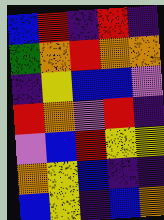[["blue", "red", "indigo", "red", "indigo"], ["green", "orange", "red", "orange", "orange"], ["indigo", "yellow", "blue", "blue", "violet"], ["red", "orange", "violet", "red", "indigo"], ["violet", "blue", "red", "yellow", "yellow"], ["orange", "yellow", "blue", "indigo", "indigo"], ["blue", "yellow", "indigo", "blue", "orange"]]